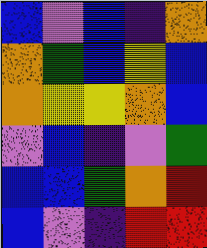[["blue", "violet", "blue", "indigo", "orange"], ["orange", "green", "blue", "yellow", "blue"], ["orange", "yellow", "yellow", "orange", "blue"], ["violet", "blue", "indigo", "violet", "green"], ["blue", "blue", "green", "orange", "red"], ["blue", "violet", "indigo", "red", "red"]]